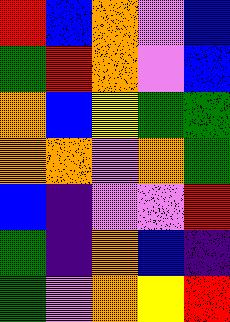[["red", "blue", "orange", "violet", "blue"], ["green", "red", "orange", "violet", "blue"], ["orange", "blue", "yellow", "green", "green"], ["orange", "orange", "violet", "orange", "green"], ["blue", "indigo", "violet", "violet", "red"], ["green", "indigo", "orange", "blue", "indigo"], ["green", "violet", "orange", "yellow", "red"]]